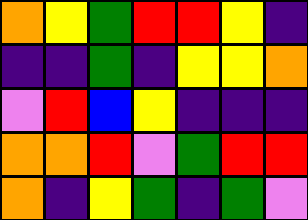[["orange", "yellow", "green", "red", "red", "yellow", "indigo"], ["indigo", "indigo", "green", "indigo", "yellow", "yellow", "orange"], ["violet", "red", "blue", "yellow", "indigo", "indigo", "indigo"], ["orange", "orange", "red", "violet", "green", "red", "red"], ["orange", "indigo", "yellow", "green", "indigo", "green", "violet"]]